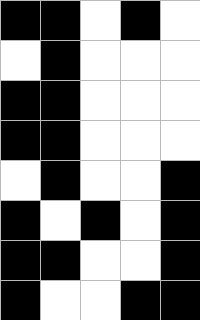[["black", "black", "white", "black", "white"], ["white", "black", "white", "white", "white"], ["black", "black", "white", "white", "white"], ["black", "black", "white", "white", "white"], ["white", "black", "white", "white", "black"], ["black", "white", "black", "white", "black"], ["black", "black", "white", "white", "black"], ["black", "white", "white", "black", "black"]]